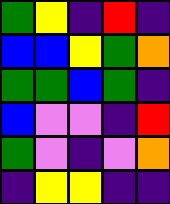[["green", "yellow", "indigo", "red", "indigo"], ["blue", "blue", "yellow", "green", "orange"], ["green", "green", "blue", "green", "indigo"], ["blue", "violet", "violet", "indigo", "red"], ["green", "violet", "indigo", "violet", "orange"], ["indigo", "yellow", "yellow", "indigo", "indigo"]]